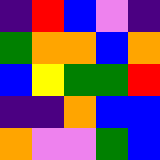[["indigo", "red", "blue", "violet", "indigo"], ["green", "orange", "orange", "blue", "orange"], ["blue", "yellow", "green", "green", "red"], ["indigo", "indigo", "orange", "blue", "blue"], ["orange", "violet", "violet", "green", "blue"]]